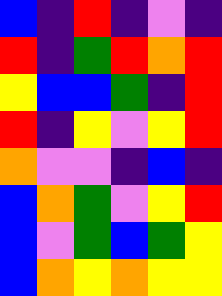[["blue", "indigo", "red", "indigo", "violet", "indigo"], ["red", "indigo", "green", "red", "orange", "red"], ["yellow", "blue", "blue", "green", "indigo", "red"], ["red", "indigo", "yellow", "violet", "yellow", "red"], ["orange", "violet", "violet", "indigo", "blue", "indigo"], ["blue", "orange", "green", "violet", "yellow", "red"], ["blue", "violet", "green", "blue", "green", "yellow"], ["blue", "orange", "yellow", "orange", "yellow", "yellow"]]